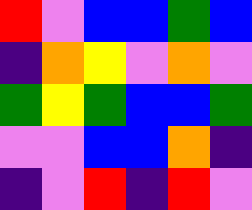[["red", "violet", "blue", "blue", "green", "blue"], ["indigo", "orange", "yellow", "violet", "orange", "violet"], ["green", "yellow", "green", "blue", "blue", "green"], ["violet", "violet", "blue", "blue", "orange", "indigo"], ["indigo", "violet", "red", "indigo", "red", "violet"]]